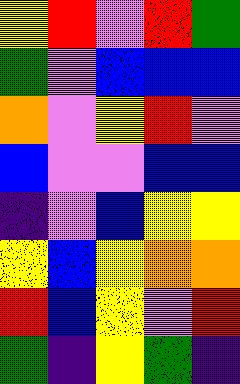[["yellow", "red", "violet", "red", "green"], ["green", "violet", "blue", "blue", "blue"], ["orange", "violet", "yellow", "red", "violet"], ["blue", "violet", "violet", "blue", "blue"], ["indigo", "violet", "blue", "yellow", "yellow"], ["yellow", "blue", "yellow", "orange", "orange"], ["red", "blue", "yellow", "violet", "red"], ["green", "indigo", "yellow", "green", "indigo"]]